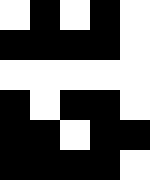[["white", "black", "white", "black", "white"], ["black", "black", "black", "black", "white"], ["white", "white", "white", "white", "white"], ["black", "white", "black", "black", "white"], ["black", "black", "white", "black", "black"], ["black", "black", "black", "black", "white"]]